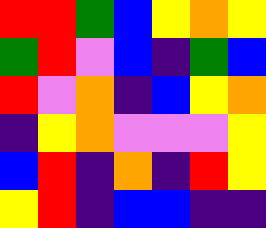[["red", "red", "green", "blue", "yellow", "orange", "yellow"], ["green", "red", "violet", "blue", "indigo", "green", "blue"], ["red", "violet", "orange", "indigo", "blue", "yellow", "orange"], ["indigo", "yellow", "orange", "violet", "violet", "violet", "yellow"], ["blue", "red", "indigo", "orange", "indigo", "red", "yellow"], ["yellow", "red", "indigo", "blue", "blue", "indigo", "indigo"]]